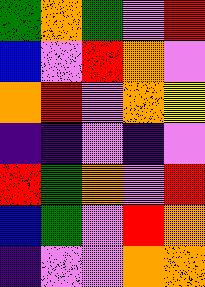[["green", "orange", "green", "violet", "red"], ["blue", "violet", "red", "orange", "violet"], ["orange", "red", "violet", "orange", "yellow"], ["indigo", "indigo", "violet", "indigo", "violet"], ["red", "green", "orange", "violet", "red"], ["blue", "green", "violet", "red", "orange"], ["indigo", "violet", "violet", "orange", "orange"]]